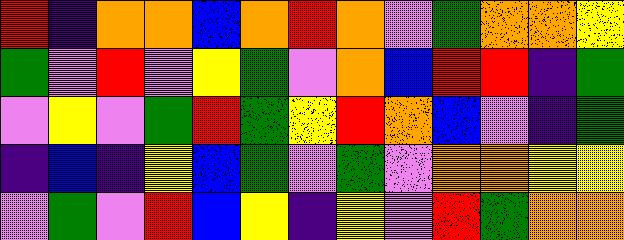[["red", "indigo", "orange", "orange", "blue", "orange", "red", "orange", "violet", "green", "orange", "orange", "yellow"], ["green", "violet", "red", "violet", "yellow", "green", "violet", "orange", "blue", "red", "red", "indigo", "green"], ["violet", "yellow", "violet", "green", "red", "green", "yellow", "red", "orange", "blue", "violet", "indigo", "green"], ["indigo", "blue", "indigo", "yellow", "blue", "green", "violet", "green", "violet", "orange", "orange", "yellow", "yellow"], ["violet", "green", "violet", "red", "blue", "yellow", "indigo", "yellow", "violet", "red", "green", "orange", "orange"]]